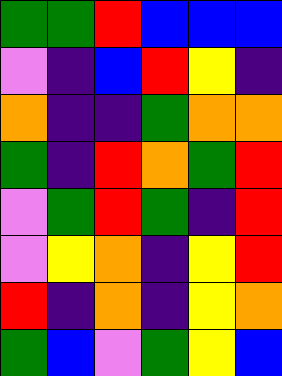[["green", "green", "red", "blue", "blue", "blue"], ["violet", "indigo", "blue", "red", "yellow", "indigo"], ["orange", "indigo", "indigo", "green", "orange", "orange"], ["green", "indigo", "red", "orange", "green", "red"], ["violet", "green", "red", "green", "indigo", "red"], ["violet", "yellow", "orange", "indigo", "yellow", "red"], ["red", "indigo", "orange", "indigo", "yellow", "orange"], ["green", "blue", "violet", "green", "yellow", "blue"]]